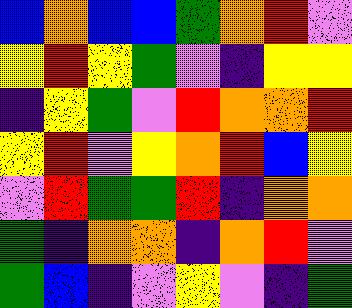[["blue", "orange", "blue", "blue", "green", "orange", "red", "violet"], ["yellow", "red", "yellow", "green", "violet", "indigo", "yellow", "yellow"], ["indigo", "yellow", "green", "violet", "red", "orange", "orange", "red"], ["yellow", "red", "violet", "yellow", "orange", "red", "blue", "yellow"], ["violet", "red", "green", "green", "red", "indigo", "orange", "orange"], ["green", "indigo", "orange", "orange", "indigo", "orange", "red", "violet"], ["green", "blue", "indigo", "violet", "yellow", "violet", "indigo", "green"]]